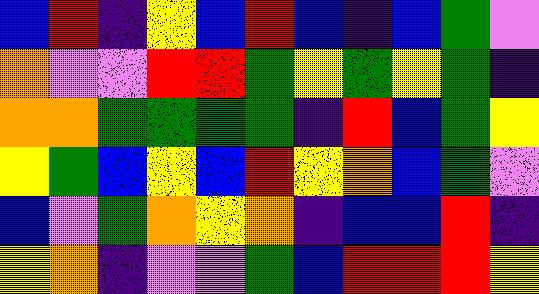[["blue", "red", "indigo", "yellow", "blue", "red", "blue", "indigo", "blue", "green", "violet"], ["orange", "violet", "violet", "red", "red", "green", "yellow", "green", "yellow", "green", "indigo"], ["orange", "orange", "green", "green", "green", "green", "indigo", "red", "blue", "green", "yellow"], ["yellow", "green", "blue", "yellow", "blue", "red", "yellow", "orange", "blue", "green", "violet"], ["blue", "violet", "green", "orange", "yellow", "orange", "indigo", "blue", "blue", "red", "indigo"], ["yellow", "orange", "indigo", "violet", "violet", "green", "blue", "red", "red", "red", "yellow"]]